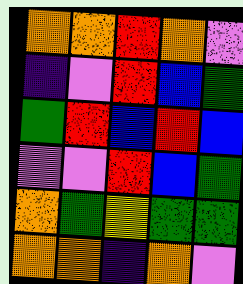[["orange", "orange", "red", "orange", "violet"], ["indigo", "violet", "red", "blue", "green"], ["green", "red", "blue", "red", "blue"], ["violet", "violet", "red", "blue", "green"], ["orange", "green", "yellow", "green", "green"], ["orange", "orange", "indigo", "orange", "violet"]]